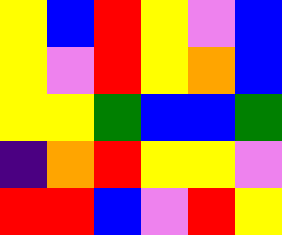[["yellow", "blue", "red", "yellow", "violet", "blue"], ["yellow", "violet", "red", "yellow", "orange", "blue"], ["yellow", "yellow", "green", "blue", "blue", "green"], ["indigo", "orange", "red", "yellow", "yellow", "violet"], ["red", "red", "blue", "violet", "red", "yellow"]]